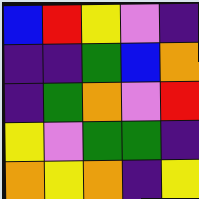[["blue", "red", "yellow", "violet", "indigo"], ["indigo", "indigo", "green", "blue", "orange"], ["indigo", "green", "orange", "violet", "red"], ["yellow", "violet", "green", "green", "indigo"], ["orange", "yellow", "orange", "indigo", "yellow"]]